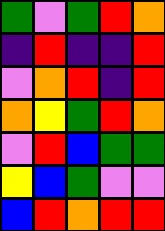[["green", "violet", "green", "red", "orange"], ["indigo", "red", "indigo", "indigo", "red"], ["violet", "orange", "red", "indigo", "red"], ["orange", "yellow", "green", "red", "orange"], ["violet", "red", "blue", "green", "green"], ["yellow", "blue", "green", "violet", "violet"], ["blue", "red", "orange", "red", "red"]]